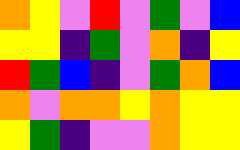[["orange", "yellow", "violet", "red", "violet", "green", "violet", "blue"], ["yellow", "yellow", "indigo", "green", "violet", "orange", "indigo", "yellow"], ["red", "green", "blue", "indigo", "violet", "green", "orange", "blue"], ["orange", "violet", "orange", "orange", "yellow", "orange", "yellow", "yellow"], ["yellow", "green", "indigo", "violet", "violet", "orange", "yellow", "yellow"]]